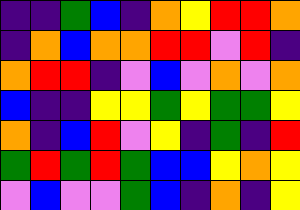[["indigo", "indigo", "green", "blue", "indigo", "orange", "yellow", "red", "red", "orange"], ["indigo", "orange", "blue", "orange", "orange", "red", "red", "violet", "red", "indigo"], ["orange", "red", "red", "indigo", "violet", "blue", "violet", "orange", "violet", "orange"], ["blue", "indigo", "indigo", "yellow", "yellow", "green", "yellow", "green", "green", "yellow"], ["orange", "indigo", "blue", "red", "violet", "yellow", "indigo", "green", "indigo", "red"], ["green", "red", "green", "red", "green", "blue", "blue", "yellow", "orange", "yellow"], ["violet", "blue", "violet", "violet", "green", "blue", "indigo", "orange", "indigo", "yellow"]]